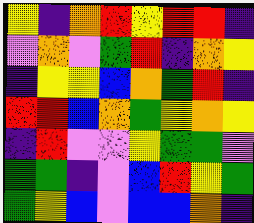[["yellow", "indigo", "orange", "red", "yellow", "red", "red", "indigo"], ["violet", "orange", "violet", "green", "red", "indigo", "orange", "yellow"], ["indigo", "yellow", "yellow", "blue", "orange", "green", "red", "indigo"], ["red", "red", "blue", "orange", "green", "yellow", "orange", "yellow"], ["indigo", "red", "violet", "violet", "yellow", "green", "green", "violet"], ["green", "green", "indigo", "violet", "blue", "red", "yellow", "green"], ["green", "yellow", "blue", "violet", "blue", "blue", "orange", "indigo"]]